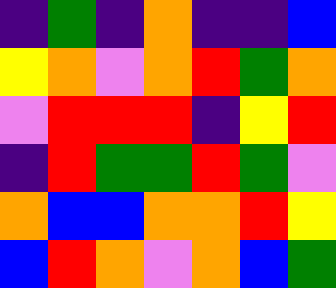[["indigo", "green", "indigo", "orange", "indigo", "indigo", "blue"], ["yellow", "orange", "violet", "orange", "red", "green", "orange"], ["violet", "red", "red", "red", "indigo", "yellow", "red"], ["indigo", "red", "green", "green", "red", "green", "violet"], ["orange", "blue", "blue", "orange", "orange", "red", "yellow"], ["blue", "red", "orange", "violet", "orange", "blue", "green"]]